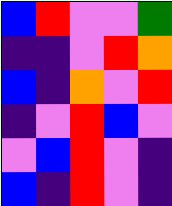[["blue", "red", "violet", "violet", "green"], ["indigo", "indigo", "violet", "red", "orange"], ["blue", "indigo", "orange", "violet", "red"], ["indigo", "violet", "red", "blue", "violet"], ["violet", "blue", "red", "violet", "indigo"], ["blue", "indigo", "red", "violet", "indigo"]]